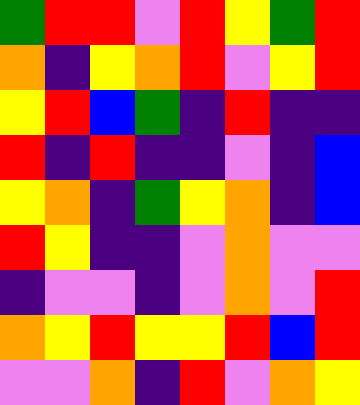[["green", "red", "red", "violet", "red", "yellow", "green", "red"], ["orange", "indigo", "yellow", "orange", "red", "violet", "yellow", "red"], ["yellow", "red", "blue", "green", "indigo", "red", "indigo", "indigo"], ["red", "indigo", "red", "indigo", "indigo", "violet", "indigo", "blue"], ["yellow", "orange", "indigo", "green", "yellow", "orange", "indigo", "blue"], ["red", "yellow", "indigo", "indigo", "violet", "orange", "violet", "violet"], ["indigo", "violet", "violet", "indigo", "violet", "orange", "violet", "red"], ["orange", "yellow", "red", "yellow", "yellow", "red", "blue", "red"], ["violet", "violet", "orange", "indigo", "red", "violet", "orange", "yellow"]]